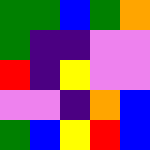[["green", "green", "blue", "green", "orange"], ["green", "indigo", "indigo", "violet", "violet"], ["red", "indigo", "yellow", "violet", "violet"], ["violet", "violet", "indigo", "orange", "blue"], ["green", "blue", "yellow", "red", "blue"]]